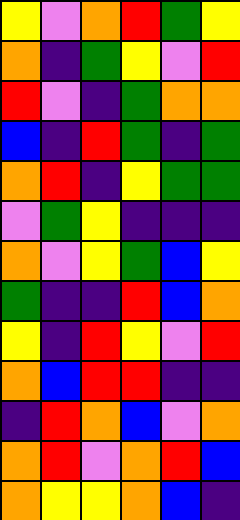[["yellow", "violet", "orange", "red", "green", "yellow"], ["orange", "indigo", "green", "yellow", "violet", "red"], ["red", "violet", "indigo", "green", "orange", "orange"], ["blue", "indigo", "red", "green", "indigo", "green"], ["orange", "red", "indigo", "yellow", "green", "green"], ["violet", "green", "yellow", "indigo", "indigo", "indigo"], ["orange", "violet", "yellow", "green", "blue", "yellow"], ["green", "indigo", "indigo", "red", "blue", "orange"], ["yellow", "indigo", "red", "yellow", "violet", "red"], ["orange", "blue", "red", "red", "indigo", "indigo"], ["indigo", "red", "orange", "blue", "violet", "orange"], ["orange", "red", "violet", "orange", "red", "blue"], ["orange", "yellow", "yellow", "orange", "blue", "indigo"]]